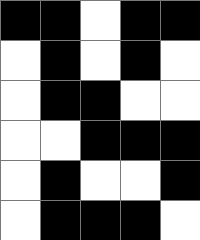[["black", "black", "white", "black", "black"], ["white", "black", "white", "black", "white"], ["white", "black", "black", "white", "white"], ["white", "white", "black", "black", "black"], ["white", "black", "white", "white", "black"], ["white", "black", "black", "black", "white"]]